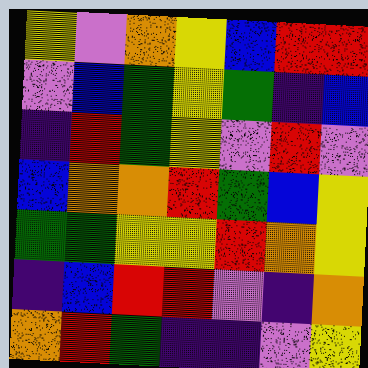[["yellow", "violet", "orange", "yellow", "blue", "red", "red"], ["violet", "blue", "green", "yellow", "green", "indigo", "blue"], ["indigo", "red", "green", "yellow", "violet", "red", "violet"], ["blue", "orange", "orange", "red", "green", "blue", "yellow"], ["green", "green", "yellow", "yellow", "red", "orange", "yellow"], ["indigo", "blue", "red", "red", "violet", "indigo", "orange"], ["orange", "red", "green", "indigo", "indigo", "violet", "yellow"]]